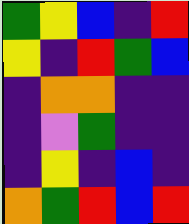[["green", "yellow", "blue", "indigo", "red"], ["yellow", "indigo", "red", "green", "blue"], ["indigo", "orange", "orange", "indigo", "indigo"], ["indigo", "violet", "green", "indigo", "indigo"], ["indigo", "yellow", "indigo", "blue", "indigo"], ["orange", "green", "red", "blue", "red"]]